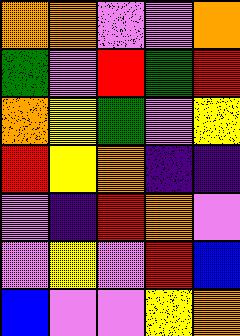[["orange", "orange", "violet", "violet", "orange"], ["green", "violet", "red", "green", "red"], ["orange", "yellow", "green", "violet", "yellow"], ["red", "yellow", "orange", "indigo", "indigo"], ["violet", "indigo", "red", "orange", "violet"], ["violet", "yellow", "violet", "red", "blue"], ["blue", "violet", "violet", "yellow", "orange"]]